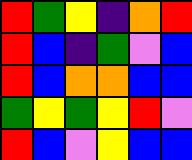[["red", "green", "yellow", "indigo", "orange", "red"], ["red", "blue", "indigo", "green", "violet", "blue"], ["red", "blue", "orange", "orange", "blue", "blue"], ["green", "yellow", "green", "yellow", "red", "violet"], ["red", "blue", "violet", "yellow", "blue", "blue"]]